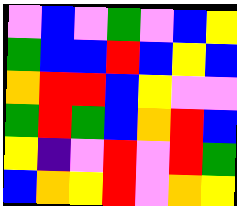[["violet", "blue", "violet", "green", "violet", "blue", "yellow"], ["green", "blue", "blue", "red", "blue", "yellow", "blue"], ["orange", "red", "red", "blue", "yellow", "violet", "violet"], ["green", "red", "green", "blue", "orange", "red", "blue"], ["yellow", "indigo", "violet", "red", "violet", "red", "green"], ["blue", "orange", "yellow", "red", "violet", "orange", "yellow"]]